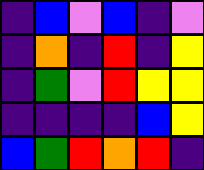[["indigo", "blue", "violet", "blue", "indigo", "violet"], ["indigo", "orange", "indigo", "red", "indigo", "yellow"], ["indigo", "green", "violet", "red", "yellow", "yellow"], ["indigo", "indigo", "indigo", "indigo", "blue", "yellow"], ["blue", "green", "red", "orange", "red", "indigo"]]